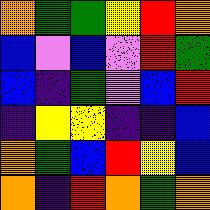[["orange", "green", "green", "yellow", "red", "orange"], ["blue", "violet", "blue", "violet", "red", "green"], ["blue", "indigo", "green", "violet", "blue", "red"], ["indigo", "yellow", "yellow", "indigo", "indigo", "blue"], ["orange", "green", "blue", "red", "yellow", "blue"], ["orange", "indigo", "red", "orange", "green", "orange"]]